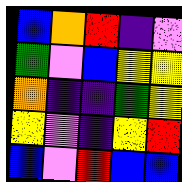[["blue", "orange", "red", "indigo", "violet"], ["green", "violet", "blue", "yellow", "yellow"], ["orange", "indigo", "indigo", "green", "yellow"], ["yellow", "violet", "indigo", "yellow", "red"], ["blue", "violet", "red", "blue", "blue"]]